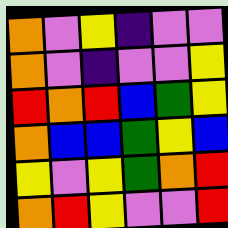[["orange", "violet", "yellow", "indigo", "violet", "violet"], ["orange", "violet", "indigo", "violet", "violet", "yellow"], ["red", "orange", "red", "blue", "green", "yellow"], ["orange", "blue", "blue", "green", "yellow", "blue"], ["yellow", "violet", "yellow", "green", "orange", "red"], ["orange", "red", "yellow", "violet", "violet", "red"]]